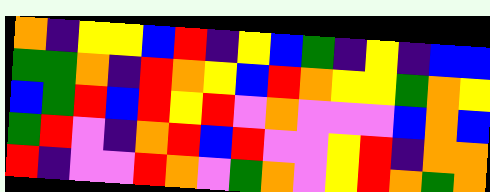[["orange", "indigo", "yellow", "yellow", "blue", "red", "indigo", "yellow", "blue", "green", "indigo", "yellow", "indigo", "blue", "blue"], ["green", "green", "orange", "indigo", "red", "orange", "yellow", "blue", "red", "orange", "yellow", "yellow", "green", "orange", "yellow"], ["blue", "green", "red", "blue", "red", "yellow", "red", "violet", "orange", "violet", "violet", "violet", "blue", "orange", "blue"], ["green", "red", "violet", "indigo", "orange", "red", "blue", "red", "violet", "violet", "yellow", "red", "indigo", "orange", "orange"], ["red", "indigo", "violet", "violet", "red", "orange", "violet", "green", "orange", "violet", "yellow", "red", "orange", "green", "orange"]]